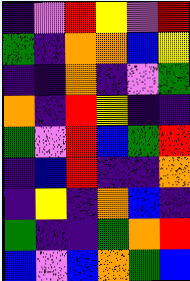[["indigo", "violet", "red", "yellow", "violet", "red"], ["green", "indigo", "orange", "orange", "blue", "yellow"], ["indigo", "indigo", "orange", "indigo", "violet", "green"], ["orange", "indigo", "red", "yellow", "indigo", "indigo"], ["green", "violet", "red", "blue", "green", "red"], ["indigo", "blue", "red", "indigo", "indigo", "orange"], ["indigo", "yellow", "indigo", "orange", "blue", "indigo"], ["green", "indigo", "indigo", "green", "orange", "red"], ["blue", "violet", "blue", "orange", "green", "blue"]]